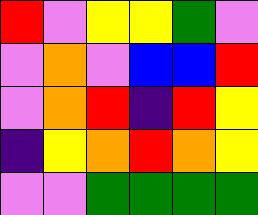[["red", "violet", "yellow", "yellow", "green", "violet"], ["violet", "orange", "violet", "blue", "blue", "red"], ["violet", "orange", "red", "indigo", "red", "yellow"], ["indigo", "yellow", "orange", "red", "orange", "yellow"], ["violet", "violet", "green", "green", "green", "green"]]